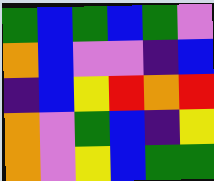[["green", "blue", "green", "blue", "green", "violet"], ["orange", "blue", "violet", "violet", "indigo", "blue"], ["indigo", "blue", "yellow", "red", "orange", "red"], ["orange", "violet", "green", "blue", "indigo", "yellow"], ["orange", "violet", "yellow", "blue", "green", "green"]]